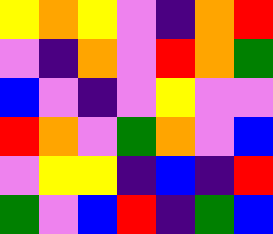[["yellow", "orange", "yellow", "violet", "indigo", "orange", "red"], ["violet", "indigo", "orange", "violet", "red", "orange", "green"], ["blue", "violet", "indigo", "violet", "yellow", "violet", "violet"], ["red", "orange", "violet", "green", "orange", "violet", "blue"], ["violet", "yellow", "yellow", "indigo", "blue", "indigo", "red"], ["green", "violet", "blue", "red", "indigo", "green", "blue"]]